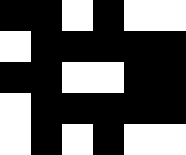[["black", "black", "white", "black", "white", "white"], ["white", "black", "black", "black", "black", "black"], ["black", "black", "white", "white", "black", "black"], ["white", "black", "black", "black", "black", "black"], ["white", "black", "white", "black", "white", "white"]]